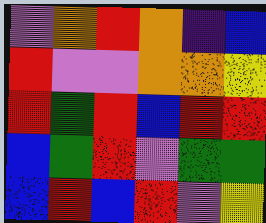[["violet", "orange", "red", "orange", "indigo", "blue"], ["red", "violet", "violet", "orange", "orange", "yellow"], ["red", "green", "red", "blue", "red", "red"], ["blue", "green", "red", "violet", "green", "green"], ["blue", "red", "blue", "red", "violet", "yellow"]]